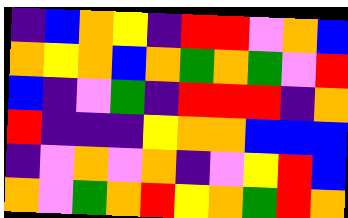[["indigo", "blue", "orange", "yellow", "indigo", "red", "red", "violet", "orange", "blue"], ["orange", "yellow", "orange", "blue", "orange", "green", "orange", "green", "violet", "red"], ["blue", "indigo", "violet", "green", "indigo", "red", "red", "red", "indigo", "orange"], ["red", "indigo", "indigo", "indigo", "yellow", "orange", "orange", "blue", "blue", "blue"], ["indigo", "violet", "orange", "violet", "orange", "indigo", "violet", "yellow", "red", "blue"], ["orange", "violet", "green", "orange", "red", "yellow", "orange", "green", "red", "orange"]]